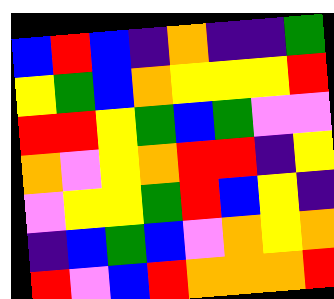[["blue", "red", "blue", "indigo", "orange", "indigo", "indigo", "green"], ["yellow", "green", "blue", "orange", "yellow", "yellow", "yellow", "red"], ["red", "red", "yellow", "green", "blue", "green", "violet", "violet"], ["orange", "violet", "yellow", "orange", "red", "red", "indigo", "yellow"], ["violet", "yellow", "yellow", "green", "red", "blue", "yellow", "indigo"], ["indigo", "blue", "green", "blue", "violet", "orange", "yellow", "orange"], ["red", "violet", "blue", "red", "orange", "orange", "orange", "red"]]